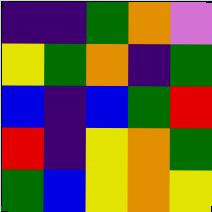[["indigo", "indigo", "green", "orange", "violet"], ["yellow", "green", "orange", "indigo", "green"], ["blue", "indigo", "blue", "green", "red"], ["red", "indigo", "yellow", "orange", "green"], ["green", "blue", "yellow", "orange", "yellow"]]